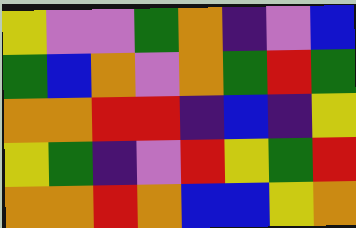[["yellow", "violet", "violet", "green", "orange", "indigo", "violet", "blue"], ["green", "blue", "orange", "violet", "orange", "green", "red", "green"], ["orange", "orange", "red", "red", "indigo", "blue", "indigo", "yellow"], ["yellow", "green", "indigo", "violet", "red", "yellow", "green", "red"], ["orange", "orange", "red", "orange", "blue", "blue", "yellow", "orange"]]